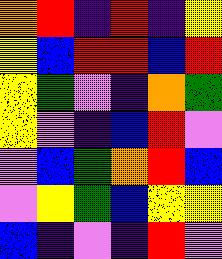[["orange", "red", "indigo", "red", "indigo", "yellow"], ["yellow", "blue", "red", "red", "blue", "red"], ["yellow", "green", "violet", "indigo", "orange", "green"], ["yellow", "violet", "indigo", "blue", "red", "violet"], ["violet", "blue", "green", "orange", "red", "blue"], ["violet", "yellow", "green", "blue", "yellow", "yellow"], ["blue", "indigo", "violet", "indigo", "red", "violet"]]